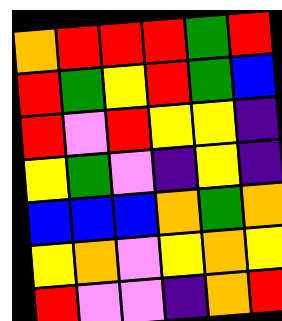[["orange", "red", "red", "red", "green", "red"], ["red", "green", "yellow", "red", "green", "blue"], ["red", "violet", "red", "yellow", "yellow", "indigo"], ["yellow", "green", "violet", "indigo", "yellow", "indigo"], ["blue", "blue", "blue", "orange", "green", "orange"], ["yellow", "orange", "violet", "yellow", "orange", "yellow"], ["red", "violet", "violet", "indigo", "orange", "red"]]